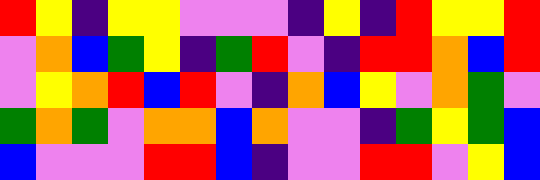[["red", "yellow", "indigo", "yellow", "yellow", "violet", "violet", "violet", "indigo", "yellow", "indigo", "red", "yellow", "yellow", "red"], ["violet", "orange", "blue", "green", "yellow", "indigo", "green", "red", "violet", "indigo", "red", "red", "orange", "blue", "red"], ["violet", "yellow", "orange", "red", "blue", "red", "violet", "indigo", "orange", "blue", "yellow", "violet", "orange", "green", "violet"], ["green", "orange", "green", "violet", "orange", "orange", "blue", "orange", "violet", "violet", "indigo", "green", "yellow", "green", "blue"], ["blue", "violet", "violet", "violet", "red", "red", "blue", "indigo", "violet", "violet", "red", "red", "violet", "yellow", "blue"]]